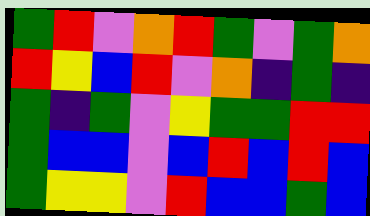[["green", "red", "violet", "orange", "red", "green", "violet", "green", "orange"], ["red", "yellow", "blue", "red", "violet", "orange", "indigo", "green", "indigo"], ["green", "indigo", "green", "violet", "yellow", "green", "green", "red", "red"], ["green", "blue", "blue", "violet", "blue", "red", "blue", "red", "blue"], ["green", "yellow", "yellow", "violet", "red", "blue", "blue", "green", "blue"]]